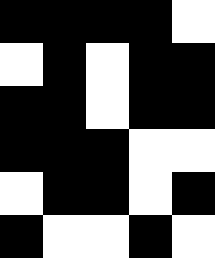[["black", "black", "black", "black", "white"], ["white", "black", "white", "black", "black"], ["black", "black", "white", "black", "black"], ["black", "black", "black", "white", "white"], ["white", "black", "black", "white", "black"], ["black", "white", "white", "black", "white"]]